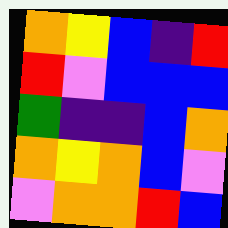[["orange", "yellow", "blue", "indigo", "red"], ["red", "violet", "blue", "blue", "blue"], ["green", "indigo", "indigo", "blue", "orange"], ["orange", "yellow", "orange", "blue", "violet"], ["violet", "orange", "orange", "red", "blue"]]